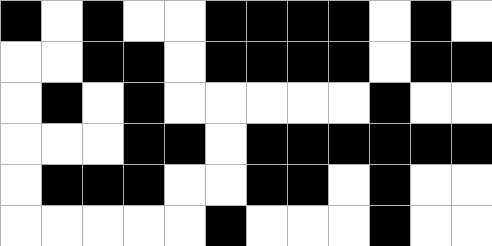[["black", "white", "black", "white", "white", "black", "black", "black", "black", "white", "black", "white"], ["white", "white", "black", "black", "white", "black", "black", "black", "black", "white", "black", "black"], ["white", "black", "white", "black", "white", "white", "white", "white", "white", "black", "white", "white"], ["white", "white", "white", "black", "black", "white", "black", "black", "black", "black", "black", "black"], ["white", "black", "black", "black", "white", "white", "black", "black", "white", "black", "white", "white"], ["white", "white", "white", "white", "white", "black", "white", "white", "white", "black", "white", "white"]]